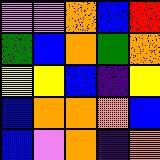[["violet", "violet", "orange", "blue", "red"], ["green", "blue", "orange", "green", "orange"], ["yellow", "yellow", "blue", "indigo", "yellow"], ["blue", "orange", "orange", "orange", "blue"], ["blue", "violet", "orange", "indigo", "orange"]]